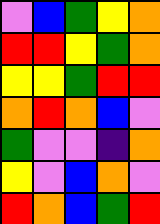[["violet", "blue", "green", "yellow", "orange"], ["red", "red", "yellow", "green", "orange"], ["yellow", "yellow", "green", "red", "red"], ["orange", "red", "orange", "blue", "violet"], ["green", "violet", "violet", "indigo", "orange"], ["yellow", "violet", "blue", "orange", "violet"], ["red", "orange", "blue", "green", "red"]]